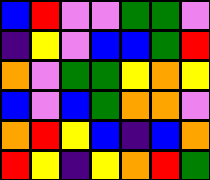[["blue", "red", "violet", "violet", "green", "green", "violet"], ["indigo", "yellow", "violet", "blue", "blue", "green", "red"], ["orange", "violet", "green", "green", "yellow", "orange", "yellow"], ["blue", "violet", "blue", "green", "orange", "orange", "violet"], ["orange", "red", "yellow", "blue", "indigo", "blue", "orange"], ["red", "yellow", "indigo", "yellow", "orange", "red", "green"]]